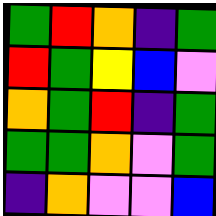[["green", "red", "orange", "indigo", "green"], ["red", "green", "yellow", "blue", "violet"], ["orange", "green", "red", "indigo", "green"], ["green", "green", "orange", "violet", "green"], ["indigo", "orange", "violet", "violet", "blue"]]